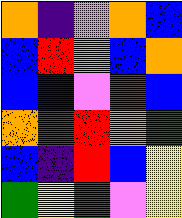[["orange", "indigo", "violet", "orange", "blue"], ["blue", "red", "violet", "blue", "orange"], ["blue", "blue", "violet", "red", "blue"], ["orange", "green", "red", "orange", "green"], ["blue", "indigo", "red", "blue", "yellow"], ["green", "yellow", "green", "violet", "yellow"]]